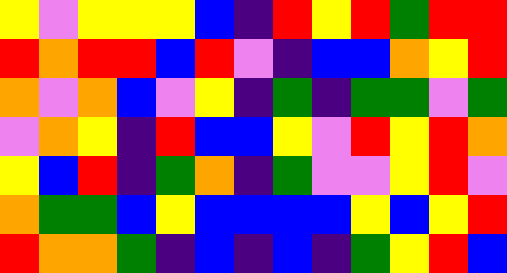[["yellow", "violet", "yellow", "yellow", "yellow", "blue", "indigo", "red", "yellow", "red", "green", "red", "red"], ["red", "orange", "red", "red", "blue", "red", "violet", "indigo", "blue", "blue", "orange", "yellow", "red"], ["orange", "violet", "orange", "blue", "violet", "yellow", "indigo", "green", "indigo", "green", "green", "violet", "green"], ["violet", "orange", "yellow", "indigo", "red", "blue", "blue", "yellow", "violet", "red", "yellow", "red", "orange"], ["yellow", "blue", "red", "indigo", "green", "orange", "indigo", "green", "violet", "violet", "yellow", "red", "violet"], ["orange", "green", "green", "blue", "yellow", "blue", "blue", "blue", "blue", "yellow", "blue", "yellow", "red"], ["red", "orange", "orange", "green", "indigo", "blue", "indigo", "blue", "indigo", "green", "yellow", "red", "blue"]]